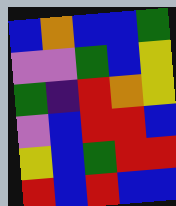[["blue", "orange", "blue", "blue", "green"], ["violet", "violet", "green", "blue", "yellow"], ["green", "indigo", "red", "orange", "yellow"], ["violet", "blue", "red", "red", "blue"], ["yellow", "blue", "green", "red", "red"], ["red", "blue", "red", "blue", "blue"]]